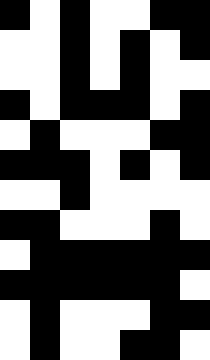[["black", "white", "black", "white", "white", "black", "black"], ["white", "white", "black", "white", "black", "white", "black"], ["white", "white", "black", "white", "black", "white", "white"], ["black", "white", "black", "black", "black", "white", "black"], ["white", "black", "white", "white", "white", "black", "black"], ["black", "black", "black", "white", "black", "white", "black"], ["white", "white", "black", "white", "white", "white", "white"], ["black", "black", "white", "white", "white", "black", "white"], ["white", "black", "black", "black", "black", "black", "black"], ["black", "black", "black", "black", "black", "black", "white"], ["white", "black", "white", "white", "white", "black", "black"], ["white", "black", "white", "white", "black", "black", "white"]]